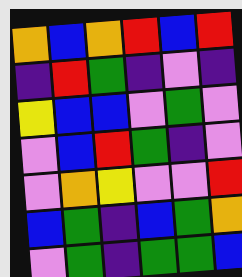[["orange", "blue", "orange", "red", "blue", "red"], ["indigo", "red", "green", "indigo", "violet", "indigo"], ["yellow", "blue", "blue", "violet", "green", "violet"], ["violet", "blue", "red", "green", "indigo", "violet"], ["violet", "orange", "yellow", "violet", "violet", "red"], ["blue", "green", "indigo", "blue", "green", "orange"], ["violet", "green", "indigo", "green", "green", "blue"]]